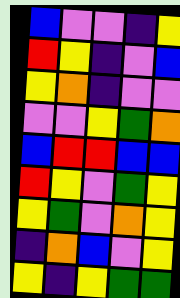[["blue", "violet", "violet", "indigo", "yellow"], ["red", "yellow", "indigo", "violet", "blue"], ["yellow", "orange", "indigo", "violet", "violet"], ["violet", "violet", "yellow", "green", "orange"], ["blue", "red", "red", "blue", "blue"], ["red", "yellow", "violet", "green", "yellow"], ["yellow", "green", "violet", "orange", "yellow"], ["indigo", "orange", "blue", "violet", "yellow"], ["yellow", "indigo", "yellow", "green", "green"]]